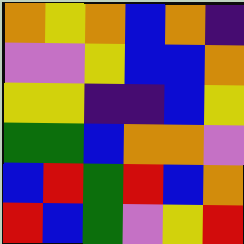[["orange", "yellow", "orange", "blue", "orange", "indigo"], ["violet", "violet", "yellow", "blue", "blue", "orange"], ["yellow", "yellow", "indigo", "indigo", "blue", "yellow"], ["green", "green", "blue", "orange", "orange", "violet"], ["blue", "red", "green", "red", "blue", "orange"], ["red", "blue", "green", "violet", "yellow", "red"]]